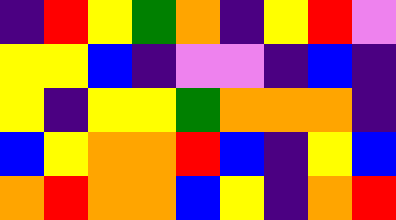[["indigo", "red", "yellow", "green", "orange", "indigo", "yellow", "red", "violet"], ["yellow", "yellow", "blue", "indigo", "violet", "violet", "indigo", "blue", "indigo"], ["yellow", "indigo", "yellow", "yellow", "green", "orange", "orange", "orange", "indigo"], ["blue", "yellow", "orange", "orange", "red", "blue", "indigo", "yellow", "blue"], ["orange", "red", "orange", "orange", "blue", "yellow", "indigo", "orange", "red"]]